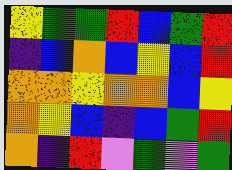[["yellow", "green", "green", "red", "blue", "green", "red"], ["indigo", "blue", "orange", "blue", "yellow", "blue", "red"], ["orange", "orange", "yellow", "orange", "orange", "blue", "yellow"], ["orange", "yellow", "blue", "indigo", "blue", "green", "red"], ["orange", "indigo", "red", "violet", "green", "violet", "green"]]